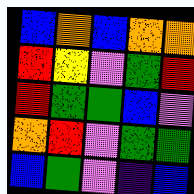[["blue", "orange", "blue", "orange", "orange"], ["red", "yellow", "violet", "green", "red"], ["red", "green", "green", "blue", "violet"], ["orange", "red", "violet", "green", "green"], ["blue", "green", "violet", "indigo", "blue"]]